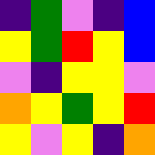[["indigo", "green", "violet", "indigo", "blue"], ["yellow", "green", "red", "yellow", "blue"], ["violet", "indigo", "yellow", "yellow", "violet"], ["orange", "yellow", "green", "yellow", "red"], ["yellow", "violet", "yellow", "indigo", "orange"]]